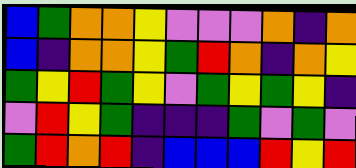[["blue", "green", "orange", "orange", "yellow", "violet", "violet", "violet", "orange", "indigo", "orange"], ["blue", "indigo", "orange", "orange", "yellow", "green", "red", "orange", "indigo", "orange", "yellow"], ["green", "yellow", "red", "green", "yellow", "violet", "green", "yellow", "green", "yellow", "indigo"], ["violet", "red", "yellow", "green", "indigo", "indigo", "indigo", "green", "violet", "green", "violet"], ["green", "red", "orange", "red", "indigo", "blue", "blue", "blue", "red", "yellow", "red"]]